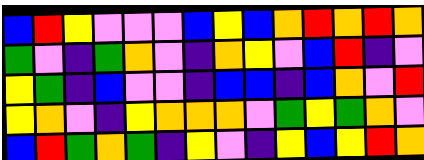[["blue", "red", "yellow", "violet", "violet", "violet", "blue", "yellow", "blue", "orange", "red", "orange", "red", "orange"], ["green", "violet", "indigo", "green", "orange", "violet", "indigo", "orange", "yellow", "violet", "blue", "red", "indigo", "violet"], ["yellow", "green", "indigo", "blue", "violet", "violet", "indigo", "blue", "blue", "indigo", "blue", "orange", "violet", "red"], ["yellow", "orange", "violet", "indigo", "yellow", "orange", "orange", "orange", "violet", "green", "yellow", "green", "orange", "violet"], ["blue", "red", "green", "orange", "green", "indigo", "yellow", "violet", "indigo", "yellow", "blue", "yellow", "red", "orange"]]